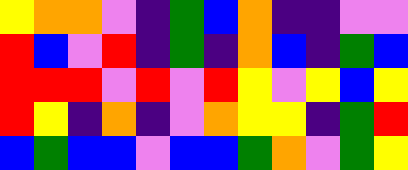[["yellow", "orange", "orange", "violet", "indigo", "green", "blue", "orange", "indigo", "indigo", "violet", "violet"], ["red", "blue", "violet", "red", "indigo", "green", "indigo", "orange", "blue", "indigo", "green", "blue"], ["red", "red", "red", "violet", "red", "violet", "red", "yellow", "violet", "yellow", "blue", "yellow"], ["red", "yellow", "indigo", "orange", "indigo", "violet", "orange", "yellow", "yellow", "indigo", "green", "red"], ["blue", "green", "blue", "blue", "violet", "blue", "blue", "green", "orange", "violet", "green", "yellow"]]